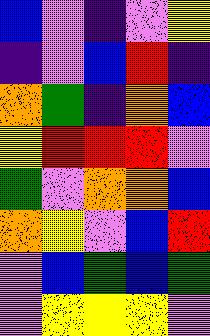[["blue", "violet", "indigo", "violet", "yellow"], ["indigo", "violet", "blue", "red", "indigo"], ["orange", "green", "indigo", "orange", "blue"], ["yellow", "red", "red", "red", "violet"], ["green", "violet", "orange", "orange", "blue"], ["orange", "yellow", "violet", "blue", "red"], ["violet", "blue", "green", "blue", "green"], ["violet", "yellow", "yellow", "yellow", "violet"]]